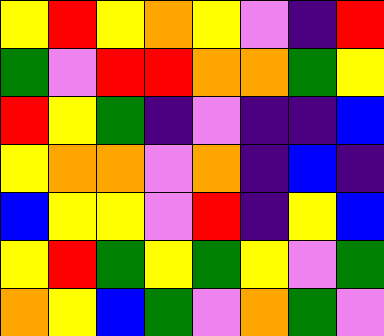[["yellow", "red", "yellow", "orange", "yellow", "violet", "indigo", "red"], ["green", "violet", "red", "red", "orange", "orange", "green", "yellow"], ["red", "yellow", "green", "indigo", "violet", "indigo", "indigo", "blue"], ["yellow", "orange", "orange", "violet", "orange", "indigo", "blue", "indigo"], ["blue", "yellow", "yellow", "violet", "red", "indigo", "yellow", "blue"], ["yellow", "red", "green", "yellow", "green", "yellow", "violet", "green"], ["orange", "yellow", "blue", "green", "violet", "orange", "green", "violet"]]